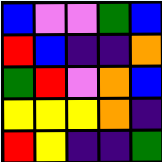[["blue", "violet", "violet", "green", "blue"], ["red", "blue", "indigo", "indigo", "orange"], ["green", "red", "violet", "orange", "blue"], ["yellow", "yellow", "yellow", "orange", "indigo"], ["red", "yellow", "indigo", "indigo", "green"]]